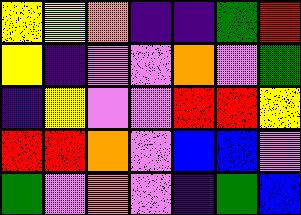[["yellow", "yellow", "orange", "indigo", "indigo", "green", "red"], ["yellow", "indigo", "violet", "violet", "orange", "violet", "green"], ["indigo", "yellow", "violet", "violet", "red", "red", "yellow"], ["red", "red", "orange", "violet", "blue", "blue", "violet"], ["green", "violet", "orange", "violet", "indigo", "green", "blue"]]